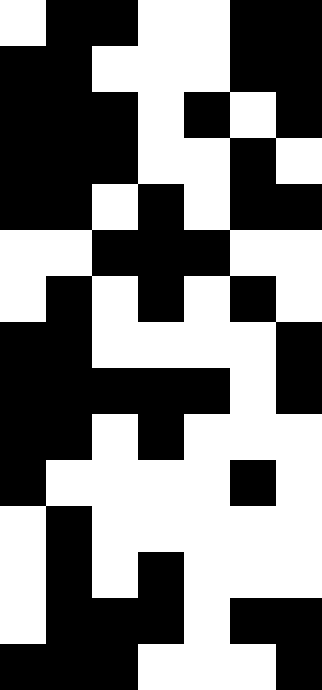[["white", "black", "black", "white", "white", "black", "black"], ["black", "black", "white", "white", "white", "black", "black"], ["black", "black", "black", "white", "black", "white", "black"], ["black", "black", "black", "white", "white", "black", "white"], ["black", "black", "white", "black", "white", "black", "black"], ["white", "white", "black", "black", "black", "white", "white"], ["white", "black", "white", "black", "white", "black", "white"], ["black", "black", "white", "white", "white", "white", "black"], ["black", "black", "black", "black", "black", "white", "black"], ["black", "black", "white", "black", "white", "white", "white"], ["black", "white", "white", "white", "white", "black", "white"], ["white", "black", "white", "white", "white", "white", "white"], ["white", "black", "white", "black", "white", "white", "white"], ["white", "black", "black", "black", "white", "black", "black"], ["black", "black", "black", "white", "white", "white", "black"]]